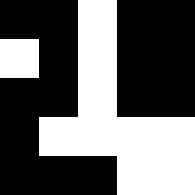[["black", "black", "white", "black", "black"], ["white", "black", "white", "black", "black"], ["black", "black", "white", "black", "black"], ["black", "white", "white", "white", "white"], ["black", "black", "black", "white", "white"]]